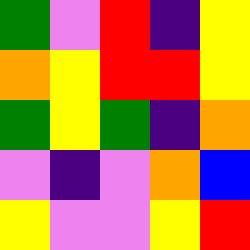[["green", "violet", "red", "indigo", "yellow"], ["orange", "yellow", "red", "red", "yellow"], ["green", "yellow", "green", "indigo", "orange"], ["violet", "indigo", "violet", "orange", "blue"], ["yellow", "violet", "violet", "yellow", "red"]]